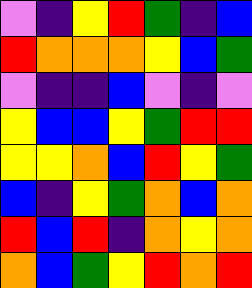[["violet", "indigo", "yellow", "red", "green", "indigo", "blue"], ["red", "orange", "orange", "orange", "yellow", "blue", "green"], ["violet", "indigo", "indigo", "blue", "violet", "indigo", "violet"], ["yellow", "blue", "blue", "yellow", "green", "red", "red"], ["yellow", "yellow", "orange", "blue", "red", "yellow", "green"], ["blue", "indigo", "yellow", "green", "orange", "blue", "orange"], ["red", "blue", "red", "indigo", "orange", "yellow", "orange"], ["orange", "blue", "green", "yellow", "red", "orange", "red"]]